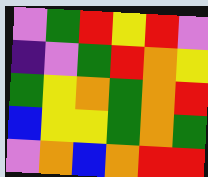[["violet", "green", "red", "yellow", "red", "violet"], ["indigo", "violet", "green", "red", "orange", "yellow"], ["green", "yellow", "orange", "green", "orange", "red"], ["blue", "yellow", "yellow", "green", "orange", "green"], ["violet", "orange", "blue", "orange", "red", "red"]]